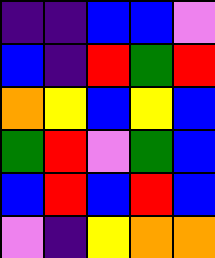[["indigo", "indigo", "blue", "blue", "violet"], ["blue", "indigo", "red", "green", "red"], ["orange", "yellow", "blue", "yellow", "blue"], ["green", "red", "violet", "green", "blue"], ["blue", "red", "blue", "red", "blue"], ["violet", "indigo", "yellow", "orange", "orange"]]